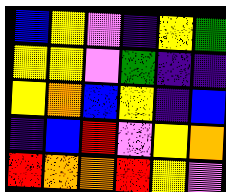[["blue", "yellow", "violet", "indigo", "yellow", "green"], ["yellow", "yellow", "violet", "green", "indigo", "indigo"], ["yellow", "orange", "blue", "yellow", "indigo", "blue"], ["indigo", "blue", "red", "violet", "yellow", "orange"], ["red", "orange", "orange", "red", "yellow", "violet"]]